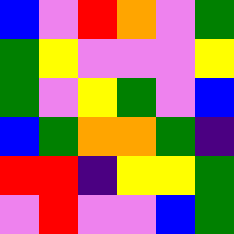[["blue", "violet", "red", "orange", "violet", "green"], ["green", "yellow", "violet", "violet", "violet", "yellow"], ["green", "violet", "yellow", "green", "violet", "blue"], ["blue", "green", "orange", "orange", "green", "indigo"], ["red", "red", "indigo", "yellow", "yellow", "green"], ["violet", "red", "violet", "violet", "blue", "green"]]